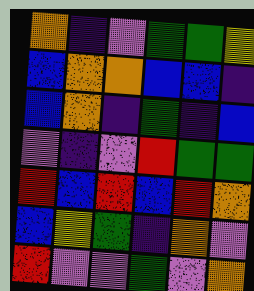[["orange", "indigo", "violet", "green", "green", "yellow"], ["blue", "orange", "orange", "blue", "blue", "indigo"], ["blue", "orange", "indigo", "green", "indigo", "blue"], ["violet", "indigo", "violet", "red", "green", "green"], ["red", "blue", "red", "blue", "red", "orange"], ["blue", "yellow", "green", "indigo", "orange", "violet"], ["red", "violet", "violet", "green", "violet", "orange"]]